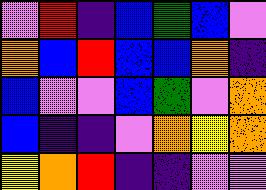[["violet", "red", "indigo", "blue", "green", "blue", "violet"], ["orange", "blue", "red", "blue", "blue", "orange", "indigo"], ["blue", "violet", "violet", "blue", "green", "violet", "orange"], ["blue", "indigo", "indigo", "violet", "orange", "yellow", "orange"], ["yellow", "orange", "red", "indigo", "indigo", "violet", "violet"]]